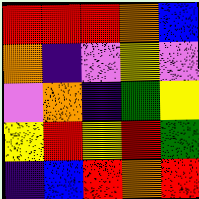[["red", "red", "red", "orange", "blue"], ["orange", "indigo", "violet", "yellow", "violet"], ["violet", "orange", "indigo", "green", "yellow"], ["yellow", "red", "yellow", "red", "green"], ["indigo", "blue", "red", "orange", "red"]]